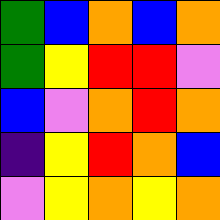[["green", "blue", "orange", "blue", "orange"], ["green", "yellow", "red", "red", "violet"], ["blue", "violet", "orange", "red", "orange"], ["indigo", "yellow", "red", "orange", "blue"], ["violet", "yellow", "orange", "yellow", "orange"]]